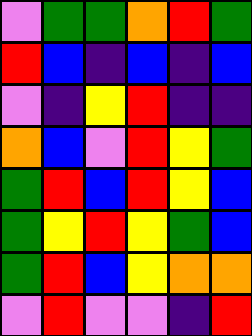[["violet", "green", "green", "orange", "red", "green"], ["red", "blue", "indigo", "blue", "indigo", "blue"], ["violet", "indigo", "yellow", "red", "indigo", "indigo"], ["orange", "blue", "violet", "red", "yellow", "green"], ["green", "red", "blue", "red", "yellow", "blue"], ["green", "yellow", "red", "yellow", "green", "blue"], ["green", "red", "blue", "yellow", "orange", "orange"], ["violet", "red", "violet", "violet", "indigo", "red"]]